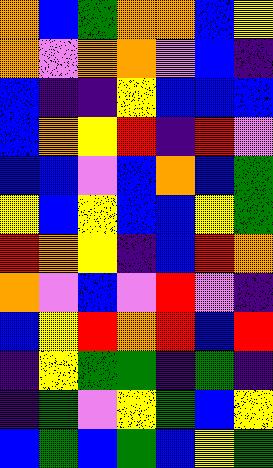[["orange", "blue", "green", "orange", "orange", "blue", "yellow"], ["orange", "violet", "orange", "orange", "violet", "blue", "indigo"], ["blue", "indigo", "indigo", "yellow", "blue", "blue", "blue"], ["blue", "orange", "yellow", "red", "indigo", "red", "violet"], ["blue", "blue", "violet", "blue", "orange", "blue", "green"], ["yellow", "blue", "yellow", "blue", "blue", "yellow", "green"], ["red", "orange", "yellow", "indigo", "blue", "red", "orange"], ["orange", "violet", "blue", "violet", "red", "violet", "indigo"], ["blue", "yellow", "red", "orange", "red", "blue", "red"], ["indigo", "yellow", "green", "green", "indigo", "green", "indigo"], ["indigo", "green", "violet", "yellow", "green", "blue", "yellow"], ["blue", "green", "blue", "green", "blue", "yellow", "green"]]